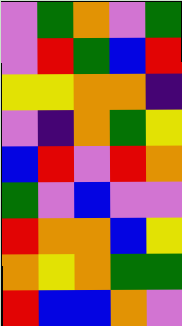[["violet", "green", "orange", "violet", "green"], ["violet", "red", "green", "blue", "red"], ["yellow", "yellow", "orange", "orange", "indigo"], ["violet", "indigo", "orange", "green", "yellow"], ["blue", "red", "violet", "red", "orange"], ["green", "violet", "blue", "violet", "violet"], ["red", "orange", "orange", "blue", "yellow"], ["orange", "yellow", "orange", "green", "green"], ["red", "blue", "blue", "orange", "violet"]]